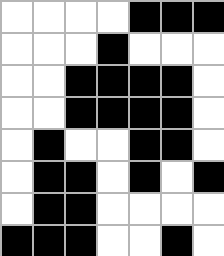[["white", "white", "white", "white", "black", "black", "black"], ["white", "white", "white", "black", "white", "white", "white"], ["white", "white", "black", "black", "black", "black", "white"], ["white", "white", "black", "black", "black", "black", "white"], ["white", "black", "white", "white", "black", "black", "white"], ["white", "black", "black", "white", "black", "white", "black"], ["white", "black", "black", "white", "white", "white", "white"], ["black", "black", "black", "white", "white", "black", "white"]]